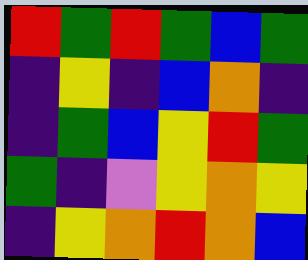[["red", "green", "red", "green", "blue", "green"], ["indigo", "yellow", "indigo", "blue", "orange", "indigo"], ["indigo", "green", "blue", "yellow", "red", "green"], ["green", "indigo", "violet", "yellow", "orange", "yellow"], ["indigo", "yellow", "orange", "red", "orange", "blue"]]